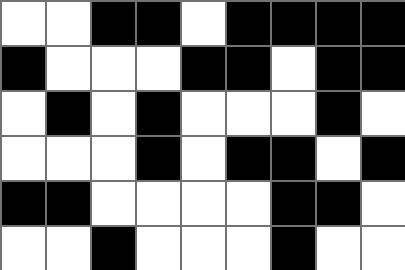[["white", "white", "black", "black", "white", "black", "black", "black", "black"], ["black", "white", "white", "white", "black", "black", "white", "black", "black"], ["white", "black", "white", "black", "white", "white", "white", "black", "white"], ["white", "white", "white", "black", "white", "black", "black", "white", "black"], ["black", "black", "white", "white", "white", "white", "black", "black", "white"], ["white", "white", "black", "white", "white", "white", "black", "white", "white"]]